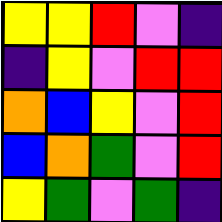[["yellow", "yellow", "red", "violet", "indigo"], ["indigo", "yellow", "violet", "red", "red"], ["orange", "blue", "yellow", "violet", "red"], ["blue", "orange", "green", "violet", "red"], ["yellow", "green", "violet", "green", "indigo"]]